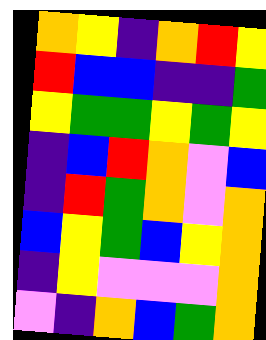[["orange", "yellow", "indigo", "orange", "red", "yellow"], ["red", "blue", "blue", "indigo", "indigo", "green"], ["yellow", "green", "green", "yellow", "green", "yellow"], ["indigo", "blue", "red", "orange", "violet", "blue"], ["indigo", "red", "green", "orange", "violet", "orange"], ["blue", "yellow", "green", "blue", "yellow", "orange"], ["indigo", "yellow", "violet", "violet", "violet", "orange"], ["violet", "indigo", "orange", "blue", "green", "orange"]]